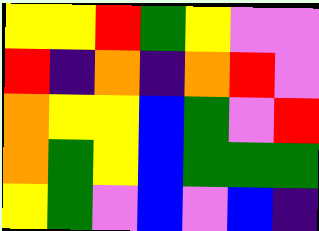[["yellow", "yellow", "red", "green", "yellow", "violet", "violet"], ["red", "indigo", "orange", "indigo", "orange", "red", "violet"], ["orange", "yellow", "yellow", "blue", "green", "violet", "red"], ["orange", "green", "yellow", "blue", "green", "green", "green"], ["yellow", "green", "violet", "blue", "violet", "blue", "indigo"]]